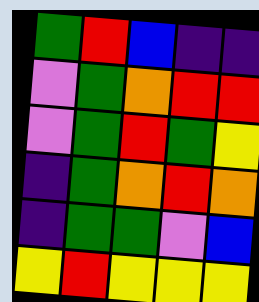[["green", "red", "blue", "indigo", "indigo"], ["violet", "green", "orange", "red", "red"], ["violet", "green", "red", "green", "yellow"], ["indigo", "green", "orange", "red", "orange"], ["indigo", "green", "green", "violet", "blue"], ["yellow", "red", "yellow", "yellow", "yellow"]]